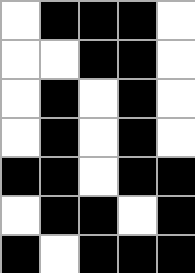[["white", "black", "black", "black", "white"], ["white", "white", "black", "black", "white"], ["white", "black", "white", "black", "white"], ["white", "black", "white", "black", "white"], ["black", "black", "white", "black", "black"], ["white", "black", "black", "white", "black"], ["black", "white", "black", "black", "black"]]